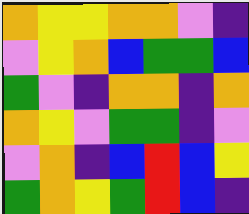[["orange", "yellow", "yellow", "orange", "orange", "violet", "indigo"], ["violet", "yellow", "orange", "blue", "green", "green", "blue"], ["green", "violet", "indigo", "orange", "orange", "indigo", "orange"], ["orange", "yellow", "violet", "green", "green", "indigo", "violet"], ["violet", "orange", "indigo", "blue", "red", "blue", "yellow"], ["green", "orange", "yellow", "green", "red", "blue", "indigo"]]